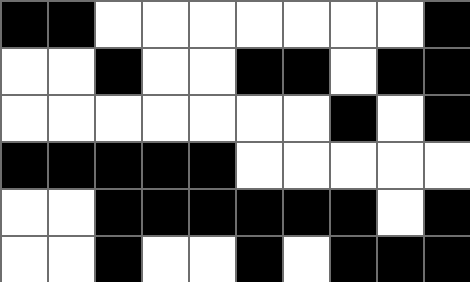[["black", "black", "white", "white", "white", "white", "white", "white", "white", "black"], ["white", "white", "black", "white", "white", "black", "black", "white", "black", "black"], ["white", "white", "white", "white", "white", "white", "white", "black", "white", "black"], ["black", "black", "black", "black", "black", "white", "white", "white", "white", "white"], ["white", "white", "black", "black", "black", "black", "black", "black", "white", "black"], ["white", "white", "black", "white", "white", "black", "white", "black", "black", "black"]]